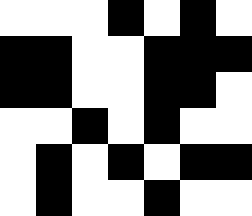[["white", "white", "white", "black", "white", "black", "white"], ["black", "black", "white", "white", "black", "black", "black"], ["black", "black", "white", "white", "black", "black", "white"], ["white", "white", "black", "white", "black", "white", "white"], ["white", "black", "white", "black", "white", "black", "black"], ["white", "black", "white", "white", "black", "white", "white"]]